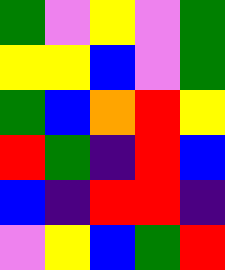[["green", "violet", "yellow", "violet", "green"], ["yellow", "yellow", "blue", "violet", "green"], ["green", "blue", "orange", "red", "yellow"], ["red", "green", "indigo", "red", "blue"], ["blue", "indigo", "red", "red", "indigo"], ["violet", "yellow", "blue", "green", "red"]]